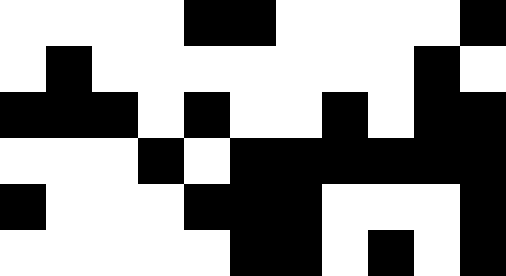[["white", "white", "white", "white", "black", "black", "white", "white", "white", "white", "black"], ["white", "black", "white", "white", "white", "white", "white", "white", "white", "black", "white"], ["black", "black", "black", "white", "black", "white", "white", "black", "white", "black", "black"], ["white", "white", "white", "black", "white", "black", "black", "black", "black", "black", "black"], ["black", "white", "white", "white", "black", "black", "black", "white", "white", "white", "black"], ["white", "white", "white", "white", "white", "black", "black", "white", "black", "white", "black"]]